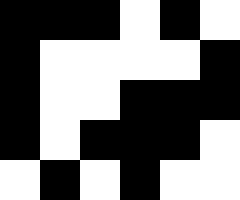[["black", "black", "black", "white", "black", "white"], ["black", "white", "white", "white", "white", "black"], ["black", "white", "white", "black", "black", "black"], ["black", "white", "black", "black", "black", "white"], ["white", "black", "white", "black", "white", "white"]]